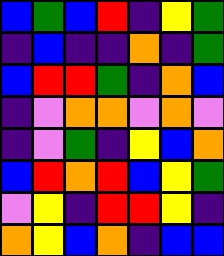[["blue", "green", "blue", "red", "indigo", "yellow", "green"], ["indigo", "blue", "indigo", "indigo", "orange", "indigo", "green"], ["blue", "red", "red", "green", "indigo", "orange", "blue"], ["indigo", "violet", "orange", "orange", "violet", "orange", "violet"], ["indigo", "violet", "green", "indigo", "yellow", "blue", "orange"], ["blue", "red", "orange", "red", "blue", "yellow", "green"], ["violet", "yellow", "indigo", "red", "red", "yellow", "indigo"], ["orange", "yellow", "blue", "orange", "indigo", "blue", "blue"]]